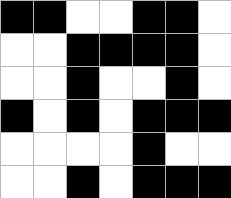[["black", "black", "white", "white", "black", "black", "white"], ["white", "white", "black", "black", "black", "black", "white"], ["white", "white", "black", "white", "white", "black", "white"], ["black", "white", "black", "white", "black", "black", "black"], ["white", "white", "white", "white", "black", "white", "white"], ["white", "white", "black", "white", "black", "black", "black"]]